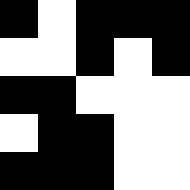[["black", "white", "black", "black", "black"], ["white", "white", "black", "white", "black"], ["black", "black", "white", "white", "white"], ["white", "black", "black", "white", "white"], ["black", "black", "black", "white", "white"]]